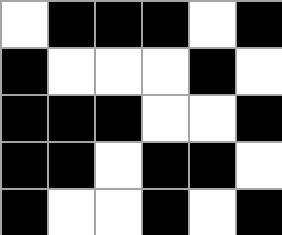[["white", "black", "black", "black", "white", "black"], ["black", "white", "white", "white", "black", "white"], ["black", "black", "black", "white", "white", "black"], ["black", "black", "white", "black", "black", "white"], ["black", "white", "white", "black", "white", "black"]]